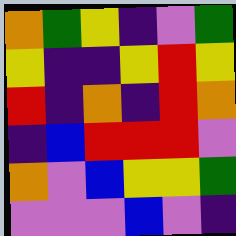[["orange", "green", "yellow", "indigo", "violet", "green"], ["yellow", "indigo", "indigo", "yellow", "red", "yellow"], ["red", "indigo", "orange", "indigo", "red", "orange"], ["indigo", "blue", "red", "red", "red", "violet"], ["orange", "violet", "blue", "yellow", "yellow", "green"], ["violet", "violet", "violet", "blue", "violet", "indigo"]]